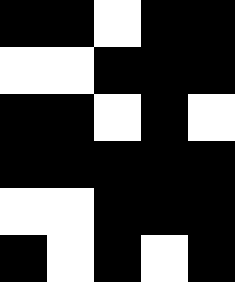[["black", "black", "white", "black", "black"], ["white", "white", "black", "black", "black"], ["black", "black", "white", "black", "white"], ["black", "black", "black", "black", "black"], ["white", "white", "black", "black", "black"], ["black", "white", "black", "white", "black"]]